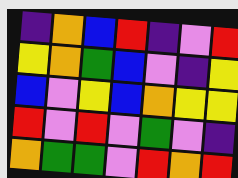[["indigo", "orange", "blue", "red", "indigo", "violet", "red"], ["yellow", "orange", "green", "blue", "violet", "indigo", "yellow"], ["blue", "violet", "yellow", "blue", "orange", "yellow", "yellow"], ["red", "violet", "red", "violet", "green", "violet", "indigo"], ["orange", "green", "green", "violet", "red", "orange", "red"]]